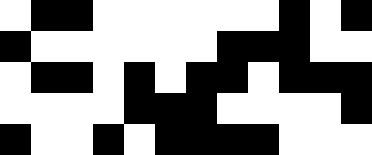[["white", "black", "black", "white", "white", "white", "white", "white", "white", "black", "white", "black"], ["black", "white", "white", "white", "white", "white", "white", "black", "black", "black", "white", "white"], ["white", "black", "black", "white", "black", "white", "black", "black", "white", "black", "black", "black"], ["white", "white", "white", "white", "black", "black", "black", "white", "white", "white", "white", "black"], ["black", "white", "white", "black", "white", "black", "black", "black", "black", "white", "white", "white"]]